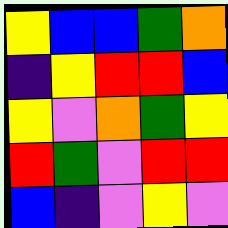[["yellow", "blue", "blue", "green", "orange"], ["indigo", "yellow", "red", "red", "blue"], ["yellow", "violet", "orange", "green", "yellow"], ["red", "green", "violet", "red", "red"], ["blue", "indigo", "violet", "yellow", "violet"]]